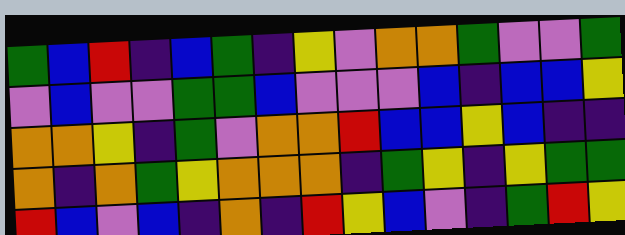[["green", "blue", "red", "indigo", "blue", "green", "indigo", "yellow", "violet", "orange", "orange", "green", "violet", "violet", "green"], ["violet", "blue", "violet", "violet", "green", "green", "blue", "violet", "violet", "violet", "blue", "indigo", "blue", "blue", "yellow"], ["orange", "orange", "yellow", "indigo", "green", "violet", "orange", "orange", "red", "blue", "blue", "yellow", "blue", "indigo", "indigo"], ["orange", "indigo", "orange", "green", "yellow", "orange", "orange", "orange", "indigo", "green", "yellow", "indigo", "yellow", "green", "green"], ["red", "blue", "violet", "blue", "indigo", "orange", "indigo", "red", "yellow", "blue", "violet", "indigo", "green", "red", "yellow"]]